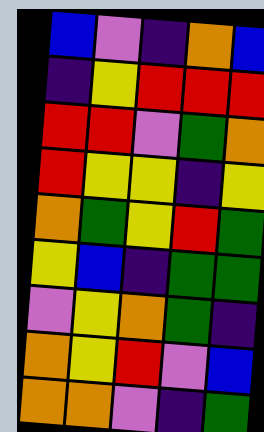[["blue", "violet", "indigo", "orange", "blue"], ["indigo", "yellow", "red", "red", "red"], ["red", "red", "violet", "green", "orange"], ["red", "yellow", "yellow", "indigo", "yellow"], ["orange", "green", "yellow", "red", "green"], ["yellow", "blue", "indigo", "green", "green"], ["violet", "yellow", "orange", "green", "indigo"], ["orange", "yellow", "red", "violet", "blue"], ["orange", "orange", "violet", "indigo", "green"]]